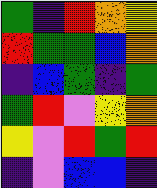[["green", "indigo", "red", "orange", "yellow"], ["red", "green", "green", "blue", "orange"], ["indigo", "blue", "green", "indigo", "green"], ["green", "red", "violet", "yellow", "orange"], ["yellow", "violet", "red", "green", "red"], ["indigo", "violet", "blue", "blue", "indigo"]]